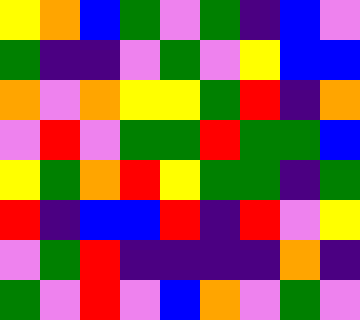[["yellow", "orange", "blue", "green", "violet", "green", "indigo", "blue", "violet"], ["green", "indigo", "indigo", "violet", "green", "violet", "yellow", "blue", "blue"], ["orange", "violet", "orange", "yellow", "yellow", "green", "red", "indigo", "orange"], ["violet", "red", "violet", "green", "green", "red", "green", "green", "blue"], ["yellow", "green", "orange", "red", "yellow", "green", "green", "indigo", "green"], ["red", "indigo", "blue", "blue", "red", "indigo", "red", "violet", "yellow"], ["violet", "green", "red", "indigo", "indigo", "indigo", "indigo", "orange", "indigo"], ["green", "violet", "red", "violet", "blue", "orange", "violet", "green", "violet"]]